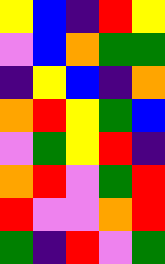[["yellow", "blue", "indigo", "red", "yellow"], ["violet", "blue", "orange", "green", "green"], ["indigo", "yellow", "blue", "indigo", "orange"], ["orange", "red", "yellow", "green", "blue"], ["violet", "green", "yellow", "red", "indigo"], ["orange", "red", "violet", "green", "red"], ["red", "violet", "violet", "orange", "red"], ["green", "indigo", "red", "violet", "green"]]